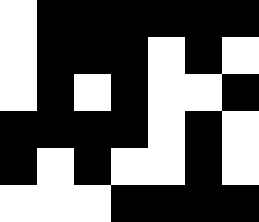[["white", "black", "black", "black", "black", "black", "black"], ["white", "black", "black", "black", "white", "black", "white"], ["white", "black", "white", "black", "white", "white", "black"], ["black", "black", "black", "black", "white", "black", "white"], ["black", "white", "black", "white", "white", "black", "white"], ["white", "white", "white", "black", "black", "black", "black"]]